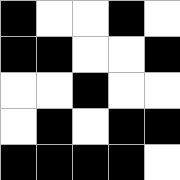[["black", "white", "white", "black", "white"], ["black", "black", "white", "white", "black"], ["white", "white", "black", "white", "white"], ["white", "black", "white", "black", "black"], ["black", "black", "black", "black", "white"]]